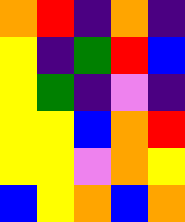[["orange", "red", "indigo", "orange", "indigo"], ["yellow", "indigo", "green", "red", "blue"], ["yellow", "green", "indigo", "violet", "indigo"], ["yellow", "yellow", "blue", "orange", "red"], ["yellow", "yellow", "violet", "orange", "yellow"], ["blue", "yellow", "orange", "blue", "orange"]]